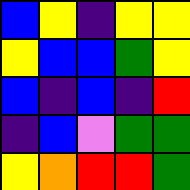[["blue", "yellow", "indigo", "yellow", "yellow"], ["yellow", "blue", "blue", "green", "yellow"], ["blue", "indigo", "blue", "indigo", "red"], ["indigo", "blue", "violet", "green", "green"], ["yellow", "orange", "red", "red", "green"]]